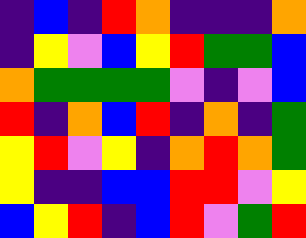[["indigo", "blue", "indigo", "red", "orange", "indigo", "indigo", "indigo", "orange"], ["indigo", "yellow", "violet", "blue", "yellow", "red", "green", "green", "blue"], ["orange", "green", "green", "green", "green", "violet", "indigo", "violet", "blue"], ["red", "indigo", "orange", "blue", "red", "indigo", "orange", "indigo", "green"], ["yellow", "red", "violet", "yellow", "indigo", "orange", "red", "orange", "green"], ["yellow", "indigo", "indigo", "blue", "blue", "red", "red", "violet", "yellow"], ["blue", "yellow", "red", "indigo", "blue", "red", "violet", "green", "red"]]